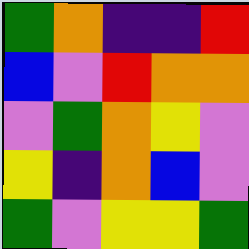[["green", "orange", "indigo", "indigo", "red"], ["blue", "violet", "red", "orange", "orange"], ["violet", "green", "orange", "yellow", "violet"], ["yellow", "indigo", "orange", "blue", "violet"], ["green", "violet", "yellow", "yellow", "green"]]